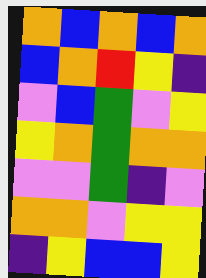[["orange", "blue", "orange", "blue", "orange"], ["blue", "orange", "red", "yellow", "indigo"], ["violet", "blue", "green", "violet", "yellow"], ["yellow", "orange", "green", "orange", "orange"], ["violet", "violet", "green", "indigo", "violet"], ["orange", "orange", "violet", "yellow", "yellow"], ["indigo", "yellow", "blue", "blue", "yellow"]]